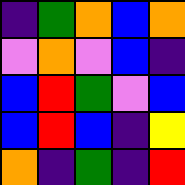[["indigo", "green", "orange", "blue", "orange"], ["violet", "orange", "violet", "blue", "indigo"], ["blue", "red", "green", "violet", "blue"], ["blue", "red", "blue", "indigo", "yellow"], ["orange", "indigo", "green", "indigo", "red"]]